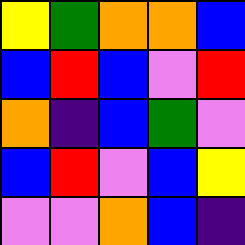[["yellow", "green", "orange", "orange", "blue"], ["blue", "red", "blue", "violet", "red"], ["orange", "indigo", "blue", "green", "violet"], ["blue", "red", "violet", "blue", "yellow"], ["violet", "violet", "orange", "blue", "indigo"]]